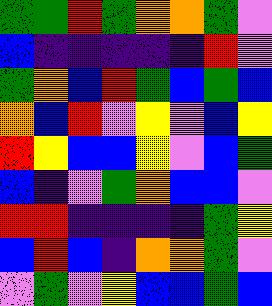[["green", "green", "red", "green", "orange", "orange", "green", "violet"], ["blue", "indigo", "indigo", "indigo", "indigo", "indigo", "red", "violet"], ["green", "orange", "blue", "red", "green", "blue", "green", "blue"], ["orange", "blue", "red", "violet", "yellow", "violet", "blue", "yellow"], ["red", "yellow", "blue", "blue", "yellow", "violet", "blue", "green"], ["blue", "indigo", "violet", "green", "orange", "blue", "blue", "violet"], ["red", "red", "indigo", "indigo", "indigo", "indigo", "green", "yellow"], ["blue", "red", "blue", "indigo", "orange", "orange", "green", "violet"], ["violet", "green", "violet", "yellow", "blue", "blue", "green", "blue"]]